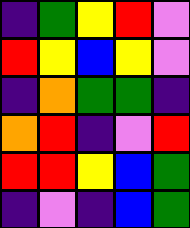[["indigo", "green", "yellow", "red", "violet"], ["red", "yellow", "blue", "yellow", "violet"], ["indigo", "orange", "green", "green", "indigo"], ["orange", "red", "indigo", "violet", "red"], ["red", "red", "yellow", "blue", "green"], ["indigo", "violet", "indigo", "blue", "green"]]